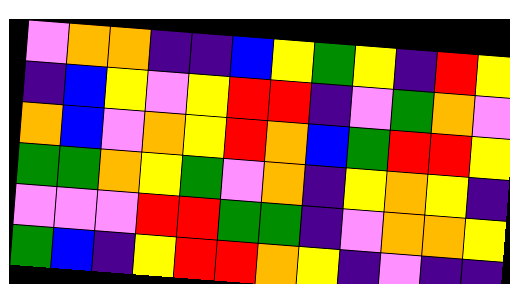[["violet", "orange", "orange", "indigo", "indigo", "blue", "yellow", "green", "yellow", "indigo", "red", "yellow"], ["indigo", "blue", "yellow", "violet", "yellow", "red", "red", "indigo", "violet", "green", "orange", "violet"], ["orange", "blue", "violet", "orange", "yellow", "red", "orange", "blue", "green", "red", "red", "yellow"], ["green", "green", "orange", "yellow", "green", "violet", "orange", "indigo", "yellow", "orange", "yellow", "indigo"], ["violet", "violet", "violet", "red", "red", "green", "green", "indigo", "violet", "orange", "orange", "yellow"], ["green", "blue", "indigo", "yellow", "red", "red", "orange", "yellow", "indigo", "violet", "indigo", "indigo"]]